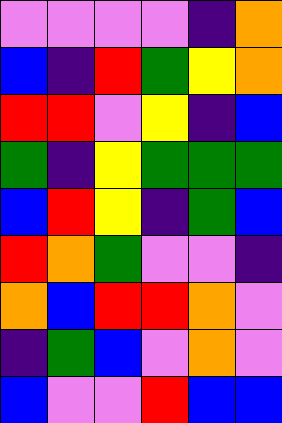[["violet", "violet", "violet", "violet", "indigo", "orange"], ["blue", "indigo", "red", "green", "yellow", "orange"], ["red", "red", "violet", "yellow", "indigo", "blue"], ["green", "indigo", "yellow", "green", "green", "green"], ["blue", "red", "yellow", "indigo", "green", "blue"], ["red", "orange", "green", "violet", "violet", "indigo"], ["orange", "blue", "red", "red", "orange", "violet"], ["indigo", "green", "blue", "violet", "orange", "violet"], ["blue", "violet", "violet", "red", "blue", "blue"]]